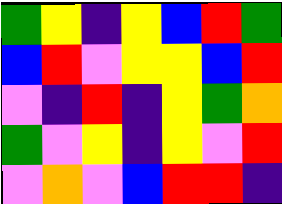[["green", "yellow", "indigo", "yellow", "blue", "red", "green"], ["blue", "red", "violet", "yellow", "yellow", "blue", "red"], ["violet", "indigo", "red", "indigo", "yellow", "green", "orange"], ["green", "violet", "yellow", "indigo", "yellow", "violet", "red"], ["violet", "orange", "violet", "blue", "red", "red", "indigo"]]